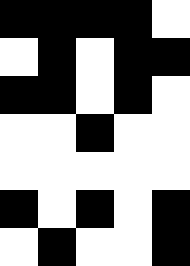[["black", "black", "black", "black", "white"], ["white", "black", "white", "black", "black"], ["black", "black", "white", "black", "white"], ["white", "white", "black", "white", "white"], ["white", "white", "white", "white", "white"], ["black", "white", "black", "white", "black"], ["white", "black", "white", "white", "black"]]